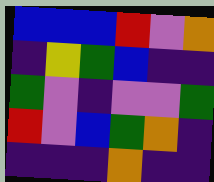[["blue", "blue", "blue", "red", "violet", "orange"], ["indigo", "yellow", "green", "blue", "indigo", "indigo"], ["green", "violet", "indigo", "violet", "violet", "green"], ["red", "violet", "blue", "green", "orange", "indigo"], ["indigo", "indigo", "indigo", "orange", "indigo", "indigo"]]